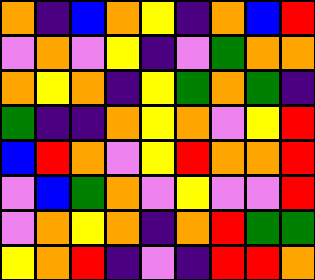[["orange", "indigo", "blue", "orange", "yellow", "indigo", "orange", "blue", "red"], ["violet", "orange", "violet", "yellow", "indigo", "violet", "green", "orange", "orange"], ["orange", "yellow", "orange", "indigo", "yellow", "green", "orange", "green", "indigo"], ["green", "indigo", "indigo", "orange", "yellow", "orange", "violet", "yellow", "red"], ["blue", "red", "orange", "violet", "yellow", "red", "orange", "orange", "red"], ["violet", "blue", "green", "orange", "violet", "yellow", "violet", "violet", "red"], ["violet", "orange", "yellow", "orange", "indigo", "orange", "red", "green", "green"], ["yellow", "orange", "red", "indigo", "violet", "indigo", "red", "red", "orange"]]